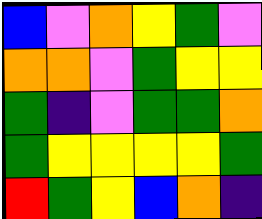[["blue", "violet", "orange", "yellow", "green", "violet"], ["orange", "orange", "violet", "green", "yellow", "yellow"], ["green", "indigo", "violet", "green", "green", "orange"], ["green", "yellow", "yellow", "yellow", "yellow", "green"], ["red", "green", "yellow", "blue", "orange", "indigo"]]